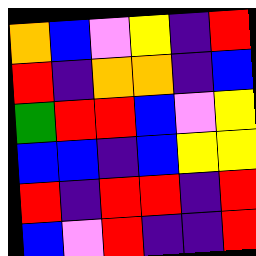[["orange", "blue", "violet", "yellow", "indigo", "red"], ["red", "indigo", "orange", "orange", "indigo", "blue"], ["green", "red", "red", "blue", "violet", "yellow"], ["blue", "blue", "indigo", "blue", "yellow", "yellow"], ["red", "indigo", "red", "red", "indigo", "red"], ["blue", "violet", "red", "indigo", "indigo", "red"]]